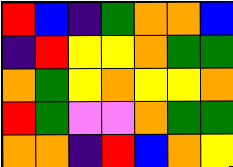[["red", "blue", "indigo", "green", "orange", "orange", "blue"], ["indigo", "red", "yellow", "yellow", "orange", "green", "green"], ["orange", "green", "yellow", "orange", "yellow", "yellow", "orange"], ["red", "green", "violet", "violet", "orange", "green", "green"], ["orange", "orange", "indigo", "red", "blue", "orange", "yellow"]]